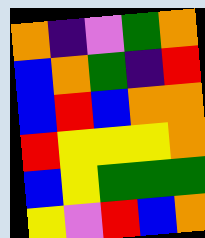[["orange", "indigo", "violet", "green", "orange"], ["blue", "orange", "green", "indigo", "red"], ["blue", "red", "blue", "orange", "orange"], ["red", "yellow", "yellow", "yellow", "orange"], ["blue", "yellow", "green", "green", "green"], ["yellow", "violet", "red", "blue", "orange"]]